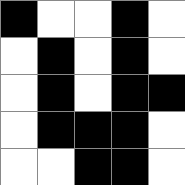[["black", "white", "white", "black", "white"], ["white", "black", "white", "black", "white"], ["white", "black", "white", "black", "black"], ["white", "black", "black", "black", "white"], ["white", "white", "black", "black", "white"]]